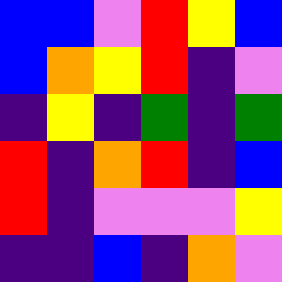[["blue", "blue", "violet", "red", "yellow", "blue"], ["blue", "orange", "yellow", "red", "indigo", "violet"], ["indigo", "yellow", "indigo", "green", "indigo", "green"], ["red", "indigo", "orange", "red", "indigo", "blue"], ["red", "indigo", "violet", "violet", "violet", "yellow"], ["indigo", "indigo", "blue", "indigo", "orange", "violet"]]